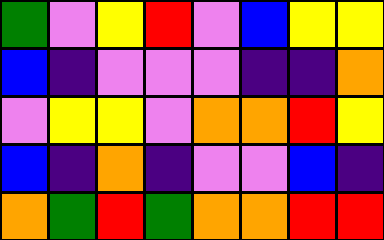[["green", "violet", "yellow", "red", "violet", "blue", "yellow", "yellow"], ["blue", "indigo", "violet", "violet", "violet", "indigo", "indigo", "orange"], ["violet", "yellow", "yellow", "violet", "orange", "orange", "red", "yellow"], ["blue", "indigo", "orange", "indigo", "violet", "violet", "blue", "indigo"], ["orange", "green", "red", "green", "orange", "orange", "red", "red"]]